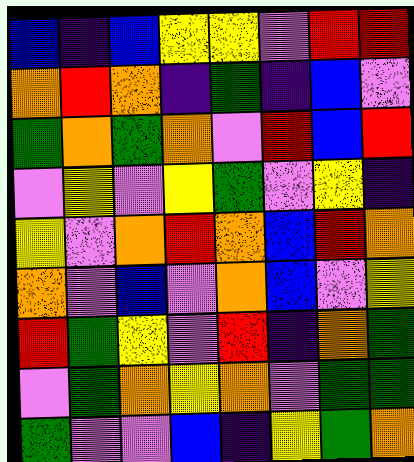[["blue", "indigo", "blue", "yellow", "yellow", "violet", "red", "red"], ["orange", "red", "orange", "indigo", "green", "indigo", "blue", "violet"], ["green", "orange", "green", "orange", "violet", "red", "blue", "red"], ["violet", "yellow", "violet", "yellow", "green", "violet", "yellow", "indigo"], ["yellow", "violet", "orange", "red", "orange", "blue", "red", "orange"], ["orange", "violet", "blue", "violet", "orange", "blue", "violet", "yellow"], ["red", "green", "yellow", "violet", "red", "indigo", "orange", "green"], ["violet", "green", "orange", "yellow", "orange", "violet", "green", "green"], ["green", "violet", "violet", "blue", "indigo", "yellow", "green", "orange"]]